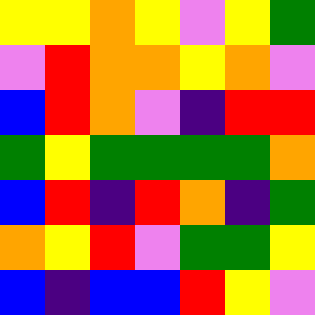[["yellow", "yellow", "orange", "yellow", "violet", "yellow", "green"], ["violet", "red", "orange", "orange", "yellow", "orange", "violet"], ["blue", "red", "orange", "violet", "indigo", "red", "red"], ["green", "yellow", "green", "green", "green", "green", "orange"], ["blue", "red", "indigo", "red", "orange", "indigo", "green"], ["orange", "yellow", "red", "violet", "green", "green", "yellow"], ["blue", "indigo", "blue", "blue", "red", "yellow", "violet"]]